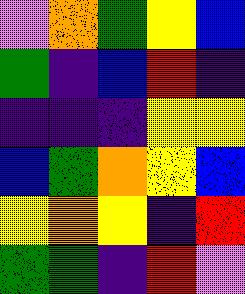[["violet", "orange", "green", "yellow", "blue"], ["green", "indigo", "blue", "red", "indigo"], ["indigo", "indigo", "indigo", "yellow", "yellow"], ["blue", "green", "orange", "yellow", "blue"], ["yellow", "orange", "yellow", "indigo", "red"], ["green", "green", "indigo", "red", "violet"]]